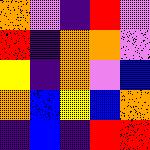[["orange", "violet", "indigo", "red", "violet"], ["red", "indigo", "orange", "orange", "violet"], ["yellow", "indigo", "orange", "violet", "blue"], ["orange", "blue", "yellow", "blue", "orange"], ["indigo", "blue", "indigo", "red", "red"]]